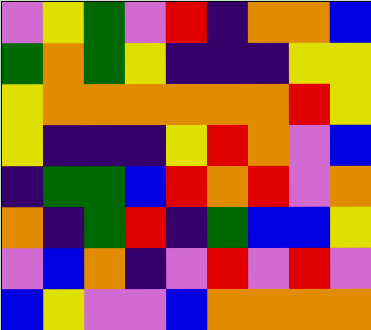[["violet", "yellow", "green", "violet", "red", "indigo", "orange", "orange", "blue"], ["green", "orange", "green", "yellow", "indigo", "indigo", "indigo", "yellow", "yellow"], ["yellow", "orange", "orange", "orange", "orange", "orange", "orange", "red", "yellow"], ["yellow", "indigo", "indigo", "indigo", "yellow", "red", "orange", "violet", "blue"], ["indigo", "green", "green", "blue", "red", "orange", "red", "violet", "orange"], ["orange", "indigo", "green", "red", "indigo", "green", "blue", "blue", "yellow"], ["violet", "blue", "orange", "indigo", "violet", "red", "violet", "red", "violet"], ["blue", "yellow", "violet", "violet", "blue", "orange", "orange", "orange", "orange"]]